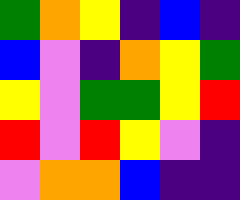[["green", "orange", "yellow", "indigo", "blue", "indigo"], ["blue", "violet", "indigo", "orange", "yellow", "green"], ["yellow", "violet", "green", "green", "yellow", "red"], ["red", "violet", "red", "yellow", "violet", "indigo"], ["violet", "orange", "orange", "blue", "indigo", "indigo"]]